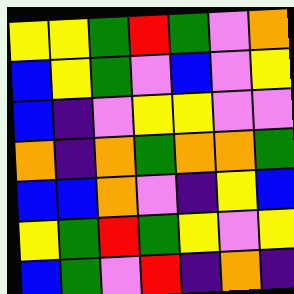[["yellow", "yellow", "green", "red", "green", "violet", "orange"], ["blue", "yellow", "green", "violet", "blue", "violet", "yellow"], ["blue", "indigo", "violet", "yellow", "yellow", "violet", "violet"], ["orange", "indigo", "orange", "green", "orange", "orange", "green"], ["blue", "blue", "orange", "violet", "indigo", "yellow", "blue"], ["yellow", "green", "red", "green", "yellow", "violet", "yellow"], ["blue", "green", "violet", "red", "indigo", "orange", "indigo"]]